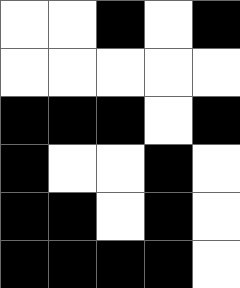[["white", "white", "black", "white", "black"], ["white", "white", "white", "white", "white"], ["black", "black", "black", "white", "black"], ["black", "white", "white", "black", "white"], ["black", "black", "white", "black", "white"], ["black", "black", "black", "black", "white"]]